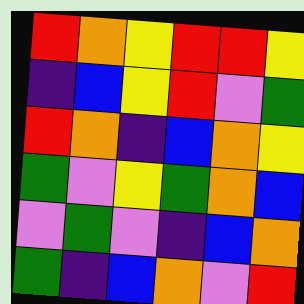[["red", "orange", "yellow", "red", "red", "yellow"], ["indigo", "blue", "yellow", "red", "violet", "green"], ["red", "orange", "indigo", "blue", "orange", "yellow"], ["green", "violet", "yellow", "green", "orange", "blue"], ["violet", "green", "violet", "indigo", "blue", "orange"], ["green", "indigo", "blue", "orange", "violet", "red"]]